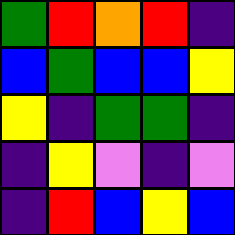[["green", "red", "orange", "red", "indigo"], ["blue", "green", "blue", "blue", "yellow"], ["yellow", "indigo", "green", "green", "indigo"], ["indigo", "yellow", "violet", "indigo", "violet"], ["indigo", "red", "blue", "yellow", "blue"]]